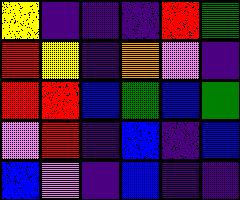[["yellow", "indigo", "indigo", "indigo", "red", "green"], ["red", "yellow", "indigo", "orange", "violet", "indigo"], ["red", "red", "blue", "green", "blue", "green"], ["violet", "red", "indigo", "blue", "indigo", "blue"], ["blue", "violet", "indigo", "blue", "indigo", "indigo"]]